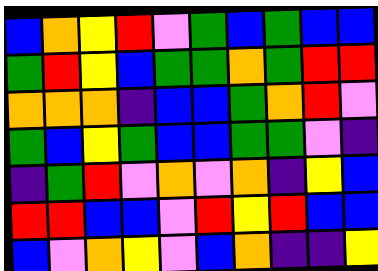[["blue", "orange", "yellow", "red", "violet", "green", "blue", "green", "blue", "blue"], ["green", "red", "yellow", "blue", "green", "green", "orange", "green", "red", "red"], ["orange", "orange", "orange", "indigo", "blue", "blue", "green", "orange", "red", "violet"], ["green", "blue", "yellow", "green", "blue", "blue", "green", "green", "violet", "indigo"], ["indigo", "green", "red", "violet", "orange", "violet", "orange", "indigo", "yellow", "blue"], ["red", "red", "blue", "blue", "violet", "red", "yellow", "red", "blue", "blue"], ["blue", "violet", "orange", "yellow", "violet", "blue", "orange", "indigo", "indigo", "yellow"]]